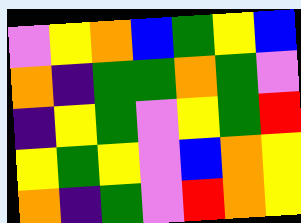[["violet", "yellow", "orange", "blue", "green", "yellow", "blue"], ["orange", "indigo", "green", "green", "orange", "green", "violet"], ["indigo", "yellow", "green", "violet", "yellow", "green", "red"], ["yellow", "green", "yellow", "violet", "blue", "orange", "yellow"], ["orange", "indigo", "green", "violet", "red", "orange", "yellow"]]